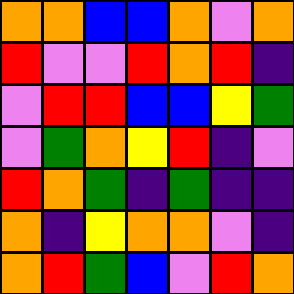[["orange", "orange", "blue", "blue", "orange", "violet", "orange"], ["red", "violet", "violet", "red", "orange", "red", "indigo"], ["violet", "red", "red", "blue", "blue", "yellow", "green"], ["violet", "green", "orange", "yellow", "red", "indigo", "violet"], ["red", "orange", "green", "indigo", "green", "indigo", "indigo"], ["orange", "indigo", "yellow", "orange", "orange", "violet", "indigo"], ["orange", "red", "green", "blue", "violet", "red", "orange"]]